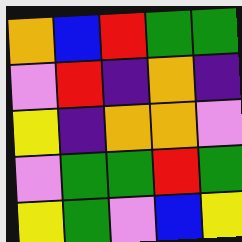[["orange", "blue", "red", "green", "green"], ["violet", "red", "indigo", "orange", "indigo"], ["yellow", "indigo", "orange", "orange", "violet"], ["violet", "green", "green", "red", "green"], ["yellow", "green", "violet", "blue", "yellow"]]